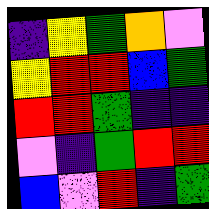[["indigo", "yellow", "green", "orange", "violet"], ["yellow", "red", "red", "blue", "green"], ["red", "red", "green", "indigo", "indigo"], ["violet", "indigo", "green", "red", "red"], ["blue", "violet", "red", "indigo", "green"]]